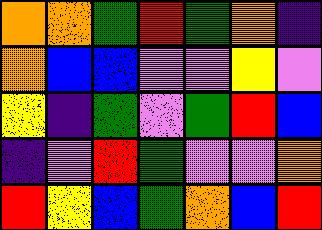[["orange", "orange", "green", "red", "green", "orange", "indigo"], ["orange", "blue", "blue", "violet", "violet", "yellow", "violet"], ["yellow", "indigo", "green", "violet", "green", "red", "blue"], ["indigo", "violet", "red", "green", "violet", "violet", "orange"], ["red", "yellow", "blue", "green", "orange", "blue", "red"]]